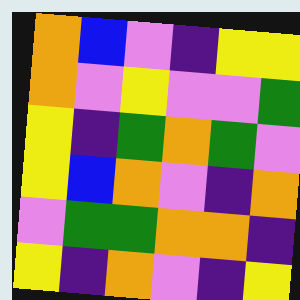[["orange", "blue", "violet", "indigo", "yellow", "yellow"], ["orange", "violet", "yellow", "violet", "violet", "green"], ["yellow", "indigo", "green", "orange", "green", "violet"], ["yellow", "blue", "orange", "violet", "indigo", "orange"], ["violet", "green", "green", "orange", "orange", "indigo"], ["yellow", "indigo", "orange", "violet", "indigo", "yellow"]]